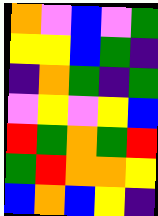[["orange", "violet", "blue", "violet", "green"], ["yellow", "yellow", "blue", "green", "indigo"], ["indigo", "orange", "green", "indigo", "green"], ["violet", "yellow", "violet", "yellow", "blue"], ["red", "green", "orange", "green", "red"], ["green", "red", "orange", "orange", "yellow"], ["blue", "orange", "blue", "yellow", "indigo"]]